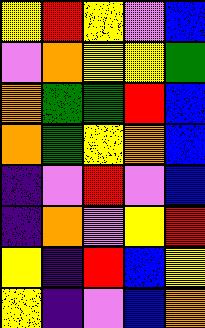[["yellow", "red", "yellow", "violet", "blue"], ["violet", "orange", "yellow", "yellow", "green"], ["orange", "green", "green", "red", "blue"], ["orange", "green", "yellow", "orange", "blue"], ["indigo", "violet", "red", "violet", "blue"], ["indigo", "orange", "violet", "yellow", "red"], ["yellow", "indigo", "red", "blue", "yellow"], ["yellow", "indigo", "violet", "blue", "orange"]]